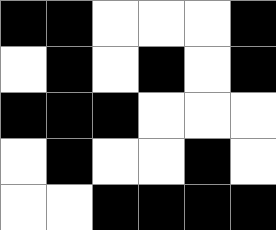[["black", "black", "white", "white", "white", "black"], ["white", "black", "white", "black", "white", "black"], ["black", "black", "black", "white", "white", "white"], ["white", "black", "white", "white", "black", "white"], ["white", "white", "black", "black", "black", "black"]]